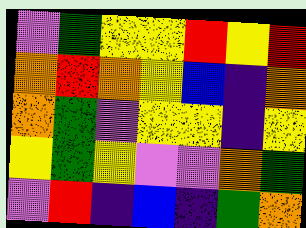[["violet", "green", "yellow", "yellow", "red", "yellow", "red"], ["orange", "red", "orange", "yellow", "blue", "indigo", "orange"], ["orange", "green", "violet", "yellow", "yellow", "indigo", "yellow"], ["yellow", "green", "yellow", "violet", "violet", "orange", "green"], ["violet", "red", "indigo", "blue", "indigo", "green", "orange"]]